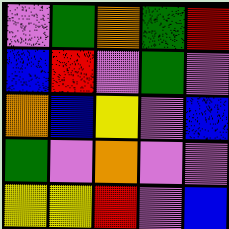[["violet", "green", "orange", "green", "red"], ["blue", "red", "violet", "green", "violet"], ["orange", "blue", "yellow", "violet", "blue"], ["green", "violet", "orange", "violet", "violet"], ["yellow", "yellow", "red", "violet", "blue"]]